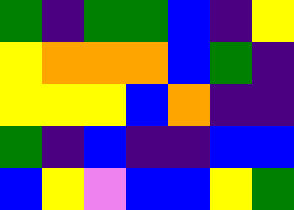[["green", "indigo", "green", "green", "blue", "indigo", "yellow"], ["yellow", "orange", "orange", "orange", "blue", "green", "indigo"], ["yellow", "yellow", "yellow", "blue", "orange", "indigo", "indigo"], ["green", "indigo", "blue", "indigo", "indigo", "blue", "blue"], ["blue", "yellow", "violet", "blue", "blue", "yellow", "green"]]